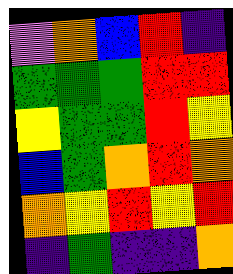[["violet", "orange", "blue", "red", "indigo"], ["green", "green", "green", "red", "red"], ["yellow", "green", "green", "red", "yellow"], ["blue", "green", "orange", "red", "orange"], ["orange", "yellow", "red", "yellow", "red"], ["indigo", "green", "indigo", "indigo", "orange"]]